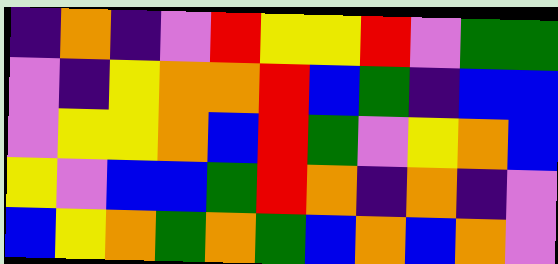[["indigo", "orange", "indigo", "violet", "red", "yellow", "yellow", "red", "violet", "green", "green"], ["violet", "indigo", "yellow", "orange", "orange", "red", "blue", "green", "indigo", "blue", "blue"], ["violet", "yellow", "yellow", "orange", "blue", "red", "green", "violet", "yellow", "orange", "blue"], ["yellow", "violet", "blue", "blue", "green", "red", "orange", "indigo", "orange", "indigo", "violet"], ["blue", "yellow", "orange", "green", "orange", "green", "blue", "orange", "blue", "orange", "violet"]]